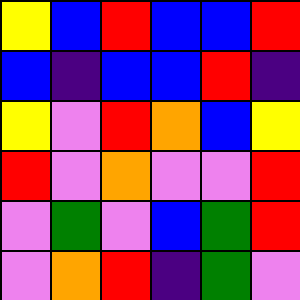[["yellow", "blue", "red", "blue", "blue", "red"], ["blue", "indigo", "blue", "blue", "red", "indigo"], ["yellow", "violet", "red", "orange", "blue", "yellow"], ["red", "violet", "orange", "violet", "violet", "red"], ["violet", "green", "violet", "blue", "green", "red"], ["violet", "orange", "red", "indigo", "green", "violet"]]